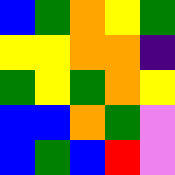[["blue", "green", "orange", "yellow", "green"], ["yellow", "yellow", "orange", "orange", "indigo"], ["green", "yellow", "green", "orange", "yellow"], ["blue", "blue", "orange", "green", "violet"], ["blue", "green", "blue", "red", "violet"]]